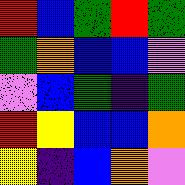[["red", "blue", "green", "red", "green"], ["green", "orange", "blue", "blue", "violet"], ["violet", "blue", "green", "indigo", "green"], ["red", "yellow", "blue", "blue", "orange"], ["yellow", "indigo", "blue", "orange", "violet"]]